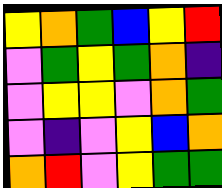[["yellow", "orange", "green", "blue", "yellow", "red"], ["violet", "green", "yellow", "green", "orange", "indigo"], ["violet", "yellow", "yellow", "violet", "orange", "green"], ["violet", "indigo", "violet", "yellow", "blue", "orange"], ["orange", "red", "violet", "yellow", "green", "green"]]